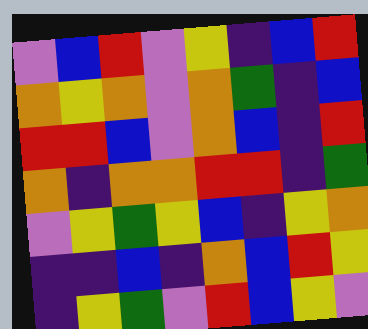[["violet", "blue", "red", "violet", "yellow", "indigo", "blue", "red"], ["orange", "yellow", "orange", "violet", "orange", "green", "indigo", "blue"], ["red", "red", "blue", "violet", "orange", "blue", "indigo", "red"], ["orange", "indigo", "orange", "orange", "red", "red", "indigo", "green"], ["violet", "yellow", "green", "yellow", "blue", "indigo", "yellow", "orange"], ["indigo", "indigo", "blue", "indigo", "orange", "blue", "red", "yellow"], ["indigo", "yellow", "green", "violet", "red", "blue", "yellow", "violet"]]